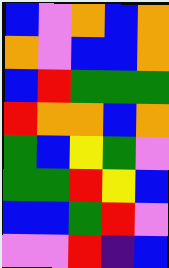[["blue", "violet", "orange", "blue", "orange"], ["orange", "violet", "blue", "blue", "orange"], ["blue", "red", "green", "green", "green"], ["red", "orange", "orange", "blue", "orange"], ["green", "blue", "yellow", "green", "violet"], ["green", "green", "red", "yellow", "blue"], ["blue", "blue", "green", "red", "violet"], ["violet", "violet", "red", "indigo", "blue"]]